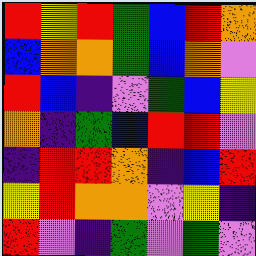[["red", "yellow", "red", "green", "blue", "red", "orange"], ["blue", "orange", "orange", "green", "blue", "orange", "violet"], ["red", "blue", "indigo", "violet", "green", "blue", "yellow"], ["orange", "indigo", "green", "blue", "red", "red", "violet"], ["indigo", "red", "red", "orange", "indigo", "blue", "red"], ["yellow", "red", "orange", "orange", "violet", "yellow", "indigo"], ["red", "violet", "indigo", "green", "violet", "green", "violet"]]